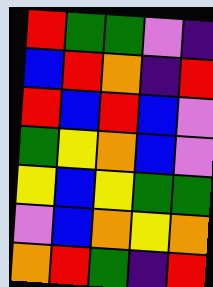[["red", "green", "green", "violet", "indigo"], ["blue", "red", "orange", "indigo", "red"], ["red", "blue", "red", "blue", "violet"], ["green", "yellow", "orange", "blue", "violet"], ["yellow", "blue", "yellow", "green", "green"], ["violet", "blue", "orange", "yellow", "orange"], ["orange", "red", "green", "indigo", "red"]]